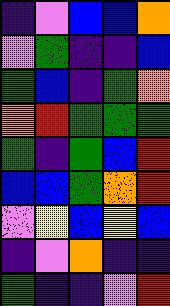[["indigo", "violet", "blue", "blue", "orange"], ["violet", "green", "indigo", "indigo", "blue"], ["green", "blue", "indigo", "green", "orange"], ["orange", "red", "green", "green", "green"], ["green", "indigo", "green", "blue", "red"], ["blue", "blue", "green", "orange", "red"], ["violet", "yellow", "blue", "yellow", "blue"], ["indigo", "violet", "orange", "indigo", "indigo"], ["green", "indigo", "indigo", "violet", "red"]]